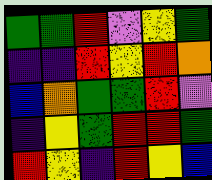[["green", "green", "red", "violet", "yellow", "green"], ["indigo", "indigo", "red", "yellow", "red", "orange"], ["blue", "orange", "green", "green", "red", "violet"], ["indigo", "yellow", "green", "red", "red", "green"], ["red", "yellow", "indigo", "red", "yellow", "blue"]]